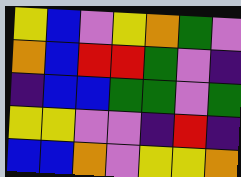[["yellow", "blue", "violet", "yellow", "orange", "green", "violet"], ["orange", "blue", "red", "red", "green", "violet", "indigo"], ["indigo", "blue", "blue", "green", "green", "violet", "green"], ["yellow", "yellow", "violet", "violet", "indigo", "red", "indigo"], ["blue", "blue", "orange", "violet", "yellow", "yellow", "orange"]]